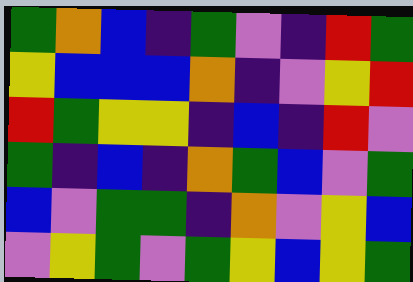[["green", "orange", "blue", "indigo", "green", "violet", "indigo", "red", "green"], ["yellow", "blue", "blue", "blue", "orange", "indigo", "violet", "yellow", "red"], ["red", "green", "yellow", "yellow", "indigo", "blue", "indigo", "red", "violet"], ["green", "indigo", "blue", "indigo", "orange", "green", "blue", "violet", "green"], ["blue", "violet", "green", "green", "indigo", "orange", "violet", "yellow", "blue"], ["violet", "yellow", "green", "violet", "green", "yellow", "blue", "yellow", "green"]]